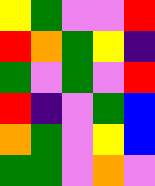[["yellow", "green", "violet", "violet", "red"], ["red", "orange", "green", "yellow", "indigo"], ["green", "violet", "green", "violet", "red"], ["red", "indigo", "violet", "green", "blue"], ["orange", "green", "violet", "yellow", "blue"], ["green", "green", "violet", "orange", "violet"]]